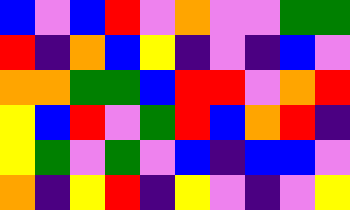[["blue", "violet", "blue", "red", "violet", "orange", "violet", "violet", "green", "green"], ["red", "indigo", "orange", "blue", "yellow", "indigo", "violet", "indigo", "blue", "violet"], ["orange", "orange", "green", "green", "blue", "red", "red", "violet", "orange", "red"], ["yellow", "blue", "red", "violet", "green", "red", "blue", "orange", "red", "indigo"], ["yellow", "green", "violet", "green", "violet", "blue", "indigo", "blue", "blue", "violet"], ["orange", "indigo", "yellow", "red", "indigo", "yellow", "violet", "indigo", "violet", "yellow"]]